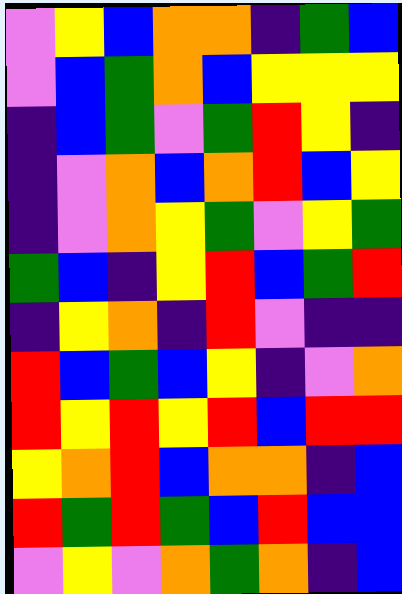[["violet", "yellow", "blue", "orange", "orange", "indigo", "green", "blue"], ["violet", "blue", "green", "orange", "blue", "yellow", "yellow", "yellow"], ["indigo", "blue", "green", "violet", "green", "red", "yellow", "indigo"], ["indigo", "violet", "orange", "blue", "orange", "red", "blue", "yellow"], ["indigo", "violet", "orange", "yellow", "green", "violet", "yellow", "green"], ["green", "blue", "indigo", "yellow", "red", "blue", "green", "red"], ["indigo", "yellow", "orange", "indigo", "red", "violet", "indigo", "indigo"], ["red", "blue", "green", "blue", "yellow", "indigo", "violet", "orange"], ["red", "yellow", "red", "yellow", "red", "blue", "red", "red"], ["yellow", "orange", "red", "blue", "orange", "orange", "indigo", "blue"], ["red", "green", "red", "green", "blue", "red", "blue", "blue"], ["violet", "yellow", "violet", "orange", "green", "orange", "indigo", "blue"]]